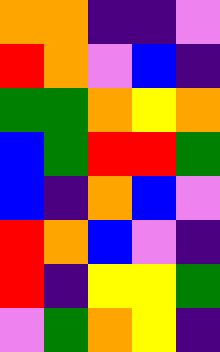[["orange", "orange", "indigo", "indigo", "violet"], ["red", "orange", "violet", "blue", "indigo"], ["green", "green", "orange", "yellow", "orange"], ["blue", "green", "red", "red", "green"], ["blue", "indigo", "orange", "blue", "violet"], ["red", "orange", "blue", "violet", "indigo"], ["red", "indigo", "yellow", "yellow", "green"], ["violet", "green", "orange", "yellow", "indigo"]]